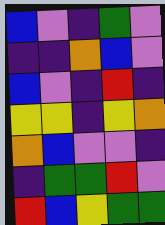[["blue", "violet", "indigo", "green", "violet"], ["indigo", "indigo", "orange", "blue", "violet"], ["blue", "violet", "indigo", "red", "indigo"], ["yellow", "yellow", "indigo", "yellow", "orange"], ["orange", "blue", "violet", "violet", "indigo"], ["indigo", "green", "green", "red", "violet"], ["red", "blue", "yellow", "green", "green"]]